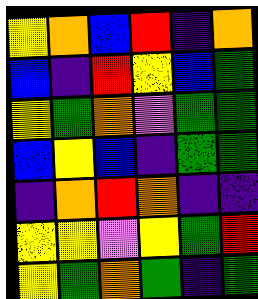[["yellow", "orange", "blue", "red", "indigo", "orange"], ["blue", "indigo", "red", "yellow", "blue", "green"], ["yellow", "green", "orange", "violet", "green", "green"], ["blue", "yellow", "blue", "indigo", "green", "green"], ["indigo", "orange", "red", "orange", "indigo", "indigo"], ["yellow", "yellow", "violet", "yellow", "green", "red"], ["yellow", "green", "orange", "green", "indigo", "green"]]